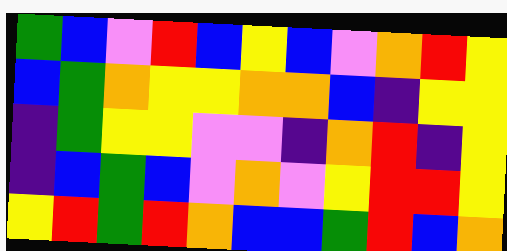[["green", "blue", "violet", "red", "blue", "yellow", "blue", "violet", "orange", "red", "yellow"], ["blue", "green", "orange", "yellow", "yellow", "orange", "orange", "blue", "indigo", "yellow", "yellow"], ["indigo", "green", "yellow", "yellow", "violet", "violet", "indigo", "orange", "red", "indigo", "yellow"], ["indigo", "blue", "green", "blue", "violet", "orange", "violet", "yellow", "red", "red", "yellow"], ["yellow", "red", "green", "red", "orange", "blue", "blue", "green", "red", "blue", "orange"]]